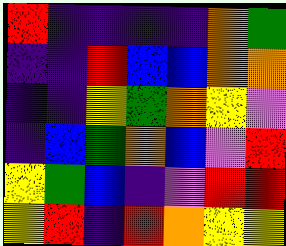[["red", "indigo", "indigo", "indigo", "indigo", "orange", "green"], ["indigo", "indigo", "red", "blue", "blue", "orange", "orange"], ["indigo", "indigo", "yellow", "green", "orange", "yellow", "violet"], ["indigo", "blue", "green", "orange", "blue", "violet", "red"], ["yellow", "green", "blue", "indigo", "violet", "red", "red"], ["yellow", "red", "indigo", "red", "orange", "yellow", "yellow"]]